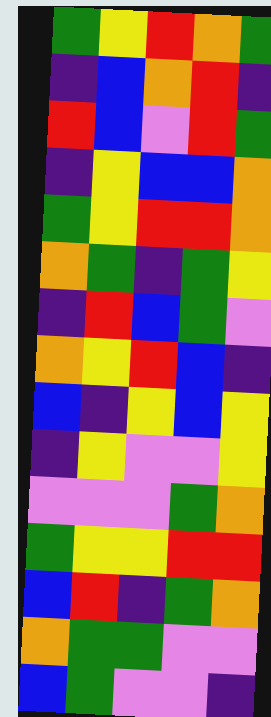[["green", "yellow", "red", "orange", "green"], ["indigo", "blue", "orange", "red", "indigo"], ["red", "blue", "violet", "red", "green"], ["indigo", "yellow", "blue", "blue", "orange"], ["green", "yellow", "red", "red", "orange"], ["orange", "green", "indigo", "green", "yellow"], ["indigo", "red", "blue", "green", "violet"], ["orange", "yellow", "red", "blue", "indigo"], ["blue", "indigo", "yellow", "blue", "yellow"], ["indigo", "yellow", "violet", "violet", "yellow"], ["violet", "violet", "violet", "green", "orange"], ["green", "yellow", "yellow", "red", "red"], ["blue", "red", "indigo", "green", "orange"], ["orange", "green", "green", "violet", "violet"], ["blue", "green", "violet", "violet", "indigo"]]